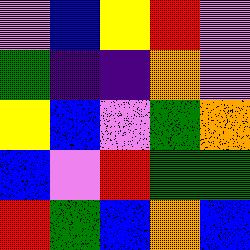[["violet", "blue", "yellow", "red", "violet"], ["green", "indigo", "indigo", "orange", "violet"], ["yellow", "blue", "violet", "green", "orange"], ["blue", "violet", "red", "green", "green"], ["red", "green", "blue", "orange", "blue"]]